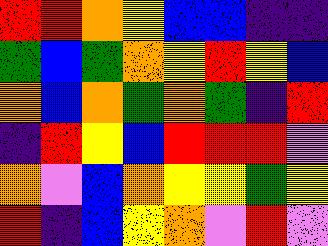[["red", "red", "orange", "yellow", "blue", "blue", "indigo", "indigo"], ["green", "blue", "green", "orange", "yellow", "red", "yellow", "blue"], ["orange", "blue", "orange", "green", "orange", "green", "indigo", "red"], ["indigo", "red", "yellow", "blue", "red", "red", "red", "violet"], ["orange", "violet", "blue", "orange", "yellow", "yellow", "green", "yellow"], ["red", "indigo", "blue", "yellow", "orange", "violet", "red", "violet"]]